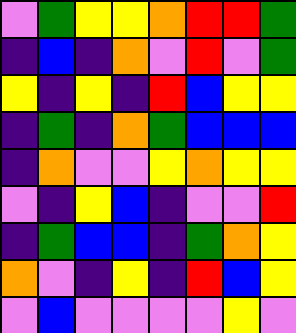[["violet", "green", "yellow", "yellow", "orange", "red", "red", "green"], ["indigo", "blue", "indigo", "orange", "violet", "red", "violet", "green"], ["yellow", "indigo", "yellow", "indigo", "red", "blue", "yellow", "yellow"], ["indigo", "green", "indigo", "orange", "green", "blue", "blue", "blue"], ["indigo", "orange", "violet", "violet", "yellow", "orange", "yellow", "yellow"], ["violet", "indigo", "yellow", "blue", "indigo", "violet", "violet", "red"], ["indigo", "green", "blue", "blue", "indigo", "green", "orange", "yellow"], ["orange", "violet", "indigo", "yellow", "indigo", "red", "blue", "yellow"], ["violet", "blue", "violet", "violet", "violet", "violet", "yellow", "violet"]]